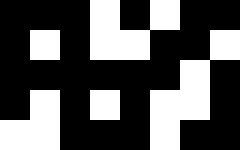[["black", "black", "black", "white", "black", "white", "black", "black"], ["black", "white", "black", "white", "white", "black", "black", "white"], ["black", "black", "black", "black", "black", "black", "white", "black"], ["black", "white", "black", "white", "black", "white", "white", "black"], ["white", "white", "black", "black", "black", "white", "black", "black"]]